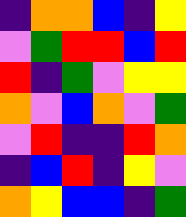[["indigo", "orange", "orange", "blue", "indigo", "yellow"], ["violet", "green", "red", "red", "blue", "red"], ["red", "indigo", "green", "violet", "yellow", "yellow"], ["orange", "violet", "blue", "orange", "violet", "green"], ["violet", "red", "indigo", "indigo", "red", "orange"], ["indigo", "blue", "red", "indigo", "yellow", "violet"], ["orange", "yellow", "blue", "blue", "indigo", "green"]]